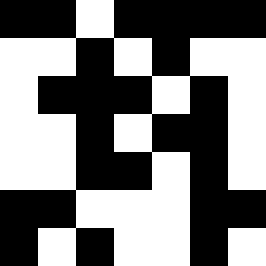[["black", "black", "white", "black", "black", "black", "black"], ["white", "white", "black", "white", "black", "white", "white"], ["white", "black", "black", "black", "white", "black", "white"], ["white", "white", "black", "white", "black", "black", "white"], ["white", "white", "black", "black", "white", "black", "white"], ["black", "black", "white", "white", "white", "black", "black"], ["black", "white", "black", "white", "white", "black", "white"]]